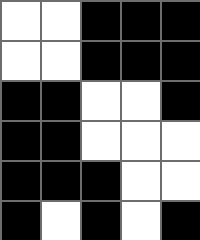[["white", "white", "black", "black", "black"], ["white", "white", "black", "black", "black"], ["black", "black", "white", "white", "black"], ["black", "black", "white", "white", "white"], ["black", "black", "black", "white", "white"], ["black", "white", "black", "white", "black"]]